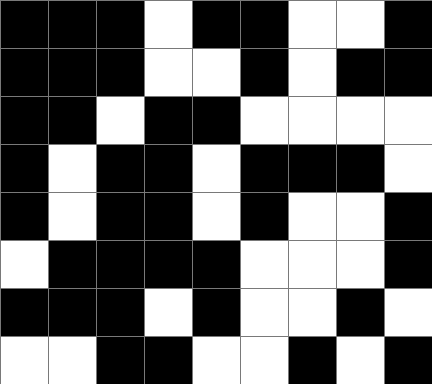[["black", "black", "black", "white", "black", "black", "white", "white", "black"], ["black", "black", "black", "white", "white", "black", "white", "black", "black"], ["black", "black", "white", "black", "black", "white", "white", "white", "white"], ["black", "white", "black", "black", "white", "black", "black", "black", "white"], ["black", "white", "black", "black", "white", "black", "white", "white", "black"], ["white", "black", "black", "black", "black", "white", "white", "white", "black"], ["black", "black", "black", "white", "black", "white", "white", "black", "white"], ["white", "white", "black", "black", "white", "white", "black", "white", "black"]]